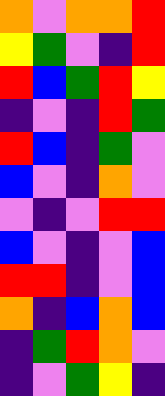[["orange", "violet", "orange", "orange", "red"], ["yellow", "green", "violet", "indigo", "red"], ["red", "blue", "green", "red", "yellow"], ["indigo", "violet", "indigo", "red", "green"], ["red", "blue", "indigo", "green", "violet"], ["blue", "violet", "indigo", "orange", "violet"], ["violet", "indigo", "violet", "red", "red"], ["blue", "violet", "indigo", "violet", "blue"], ["red", "red", "indigo", "violet", "blue"], ["orange", "indigo", "blue", "orange", "blue"], ["indigo", "green", "red", "orange", "violet"], ["indigo", "violet", "green", "yellow", "indigo"]]